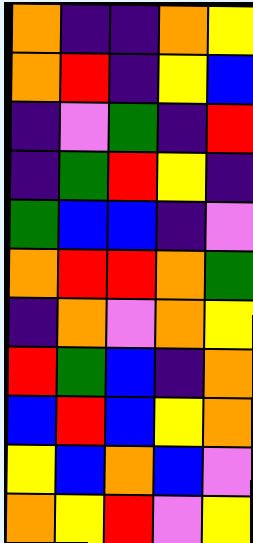[["orange", "indigo", "indigo", "orange", "yellow"], ["orange", "red", "indigo", "yellow", "blue"], ["indigo", "violet", "green", "indigo", "red"], ["indigo", "green", "red", "yellow", "indigo"], ["green", "blue", "blue", "indigo", "violet"], ["orange", "red", "red", "orange", "green"], ["indigo", "orange", "violet", "orange", "yellow"], ["red", "green", "blue", "indigo", "orange"], ["blue", "red", "blue", "yellow", "orange"], ["yellow", "blue", "orange", "blue", "violet"], ["orange", "yellow", "red", "violet", "yellow"]]